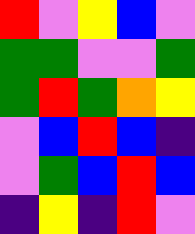[["red", "violet", "yellow", "blue", "violet"], ["green", "green", "violet", "violet", "green"], ["green", "red", "green", "orange", "yellow"], ["violet", "blue", "red", "blue", "indigo"], ["violet", "green", "blue", "red", "blue"], ["indigo", "yellow", "indigo", "red", "violet"]]